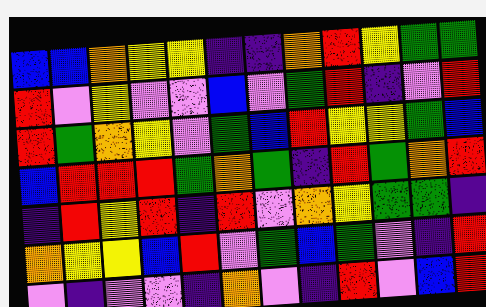[["blue", "blue", "orange", "yellow", "yellow", "indigo", "indigo", "orange", "red", "yellow", "green", "green"], ["red", "violet", "yellow", "violet", "violet", "blue", "violet", "green", "red", "indigo", "violet", "red"], ["red", "green", "orange", "yellow", "violet", "green", "blue", "red", "yellow", "yellow", "green", "blue"], ["blue", "red", "red", "red", "green", "orange", "green", "indigo", "red", "green", "orange", "red"], ["indigo", "red", "yellow", "red", "indigo", "red", "violet", "orange", "yellow", "green", "green", "indigo"], ["orange", "yellow", "yellow", "blue", "red", "violet", "green", "blue", "green", "violet", "indigo", "red"], ["violet", "indigo", "violet", "violet", "indigo", "orange", "violet", "indigo", "red", "violet", "blue", "red"]]